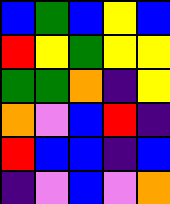[["blue", "green", "blue", "yellow", "blue"], ["red", "yellow", "green", "yellow", "yellow"], ["green", "green", "orange", "indigo", "yellow"], ["orange", "violet", "blue", "red", "indigo"], ["red", "blue", "blue", "indigo", "blue"], ["indigo", "violet", "blue", "violet", "orange"]]